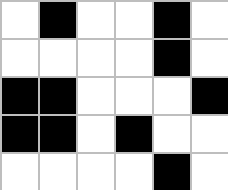[["white", "black", "white", "white", "black", "white"], ["white", "white", "white", "white", "black", "white"], ["black", "black", "white", "white", "white", "black"], ["black", "black", "white", "black", "white", "white"], ["white", "white", "white", "white", "black", "white"]]